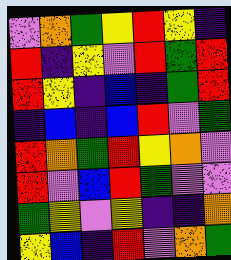[["violet", "orange", "green", "yellow", "red", "yellow", "indigo"], ["red", "indigo", "yellow", "violet", "red", "green", "red"], ["red", "yellow", "indigo", "blue", "indigo", "green", "red"], ["indigo", "blue", "indigo", "blue", "red", "violet", "green"], ["red", "orange", "green", "red", "yellow", "orange", "violet"], ["red", "violet", "blue", "red", "green", "violet", "violet"], ["green", "yellow", "violet", "yellow", "indigo", "indigo", "orange"], ["yellow", "blue", "indigo", "red", "violet", "orange", "green"]]